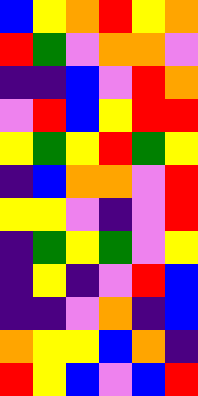[["blue", "yellow", "orange", "red", "yellow", "orange"], ["red", "green", "violet", "orange", "orange", "violet"], ["indigo", "indigo", "blue", "violet", "red", "orange"], ["violet", "red", "blue", "yellow", "red", "red"], ["yellow", "green", "yellow", "red", "green", "yellow"], ["indigo", "blue", "orange", "orange", "violet", "red"], ["yellow", "yellow", "violet", "indigo", "violet", "red"], ["indigo", "green", "yellow", "green", "violet", "yellow"], ["indigo", "yellow", "indigo", "violet", "red", "blue"], ["indigo", "indigo", "violet", "orange", "indigo", "blue"], ["orange", "yellow", "yellow", "blue", "orange", "indigo"], ["red", "yellow", "blue", "violet", "blue", "red"]]